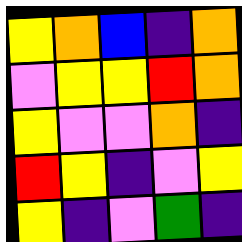[["yellow", "orange", "blue", "indigo", "orange"], ["violet", "yellow", "yellow", "red", "orange"], ["yellow", "violet", "violet", "orange", "indigo"], ["red", "yellow", "indigo", "violet", "yellow"], ["yellow", "indigo", "violet", "green", "indigo"]]